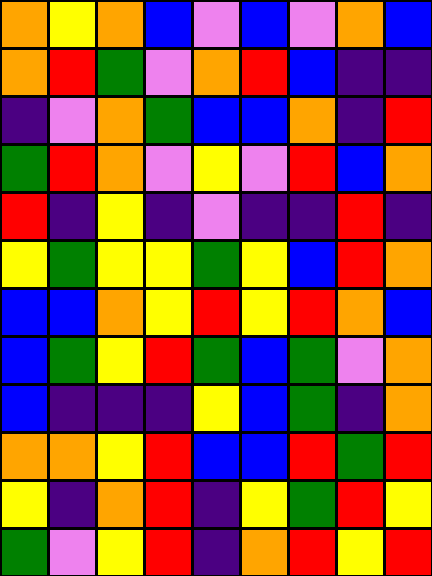[["orange", "yellow", "orange", "blue", "violet", "blue", "violet", "orange", "blue"], ["orange", "red", "green", "violet", "orange", "red", "blue", "indigo", "indigo"], ["indigo", "violet", "orange", "green", "blue", "blue", "orange", "indigo", "red"], ["green", "red", "orange", "violet", "yellow", "violet", "red", "blue", "orange"], ["red", "indigo", "yellow", "indigo", "violet", "indigo", "indigo", "red", "indigo"], ["yellow", "green", "yellow", "yellow", "green", "yellow", "blue", "red", "orange"], ["blue", "blue", "orange", "yellow", "red", "yellow", "red", "orange", "blue"], ["blue", "green", "yellow", "red", "green", "blue", "green", "violet", "orange"], ["blue", "indigo", "indigo", "indigo", "yellow", "blue", "green", "indigo", "orange"], ["orange", "orange", "yellow", "red", "blue", "blue", "red", "green", "red"], ["yellow", "indigo", "orange", "red", "indigo", "yellow", "green", "red", "yellow"], ["green", "violet", "yellow", "red", "indigo", "orange", "red", "yellow", "red"]]